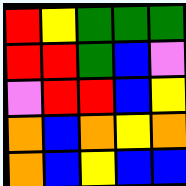[["red", "yellow", "green", "green", "green"], ["red", "red", "green", "blue", "violet"], ["violet", "red", "red", "blue", "yellow"], ["orange", "blue", "orange", "yellow", "orange"], ["orange", "blue", "yellow", "blue", "blue"]]